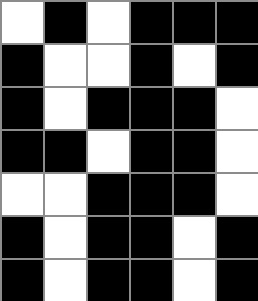[["white", "black", "white", "black", "black", "black"], ["black", "white", "white", "black", "white", "black"], ["black", "white", "black", "black", "black", "white"], ["black", "black", "white", "black", "black", "white"], ["white", "white", "black", "black", "black", "white"], ["black", "white", "black", "black", "white", "black"], ["black", "white", "black", "black", "white", "black"]]